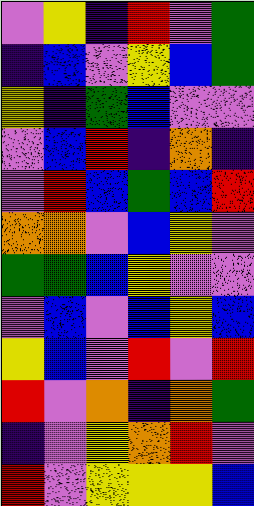[["violet", "yellow", "indigo", "red", "violet", "green"], ["indigo", "blue", "violet", "yellow", "blue", "green"], ["yellow", "indigo", "green", "blue", "violet", "violet"], ["violet", "blue", "red", "indigo", "orange", "indigo"], ["violet", "red", "blue", "green", "blue", "red"], ["orange", "orange", "violet", "blue", "yellow", "violet"], ["green", "green", "blue", "yellow", "violet", "violet"], ["violet", "blue", "violet", "blue", "yellow", "blue"], ["yellow", "blue", "violet", "red", "violet", "red"], ["red", "violet", "orange", "indigo", "orange", "green"], ["indigo", "violet", "yellow", "orange", "red", "violet"], ["red", "violet", "yellow", "yellow", "yellow", "blue"]]